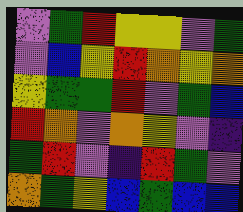[["violet", "green", "red", "yellow", "yellow", "violet", "green"], ["violet", "blue", "yellow", "red", "orange", "yellow", "orange"], ["yellow", "green", "green", "red", "violet", "green", "blue"], ["red", "orange", "violet", "orange", "yellow", "violet", "indigo"], ["green", "red", "violet", "indigo", "red", "green", "violet"], ["orange", "green", "yellow", "blue", "green", "blue", "blue"]]